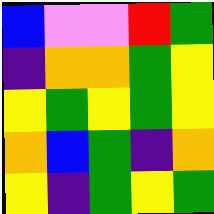[["blue", "violet", "violet", "red", "green"], ["indigo", "orange", "orange", "green", "yellow"], ["yellow", "green", "yellow", "green", "yellow"], ["orange", "blue", "green", "indigo", "orange"], ["yellow", "indigo", "green", "yellow", "green"]]